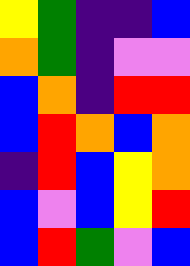[["yellow", "green", "indigo", "indigo", "blue"], ["orange", "green", "indigo", "violet", "violet"], ["blue", "orange", "indigo", "red", "red"], ["blue", "red", "orange", "blue", "orange"], ["indigo", "red", "blue", "yellow", "orange"], ["blue", "violet", "blue", "yellow", "red"], ["blue", "red", "green", "violet", "blue"]]